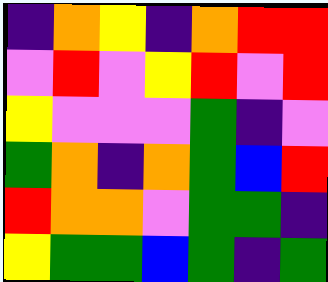[["indigo", "orange", "yellow", "indigo", "orange", "red", "red"], ["violet", "red", "violet", "yellow", "red", "violet", "red"], ["yellow", "violet", "violet", "violet", "green", "indigo", "violet"], ["green", "orange", "indigo", "orange", "green", "blue", "red"], ["red", "orange", "orange", "violet", "green", "green", "indigo"], ["yellow", "green", "green", "blue", "green", "indigo", "green"]]